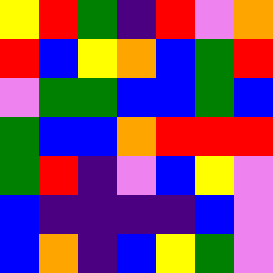[["yellow", "red", "green", "indigo", "red", "violet", "orange"], ["red", "blue", "yellow", "orange", "blue", "green", "red"], ["violet", "green", "green", "blue", "blue", "green", "blue"], ["green", "blue", "blue", "orange", "red", "red", "red"], ["green", "red", "indigo", "violet", "blue", "yellow", "violet"], ["blue", "indigo", "indigo", "indigo", "indigo", "blue", "violet"], ["blue", "orange", "indigo", "blue", "yellow", "green", "violet"]]